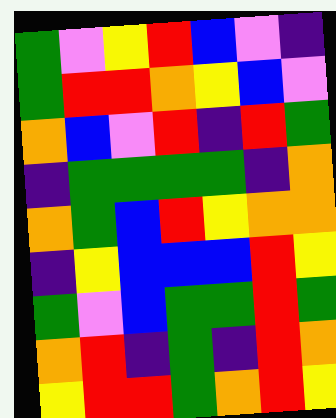[["green", "violet", "yellow", "red", "blue", "violet", "indigo"], ["green", "red", "red", "orange", "yellow", "blue", "violet"], ["orange", "blue", "violet", "red", "indigo", "red", "green"], ["indigo", "green", "green", "green", "green", "indigo", "orange"], ["orange", "green", "blue", "red", "yellow", "orange", "orange"], ["indigo", "yellow", "blue", "blue", "blue", "red", "yellow"], ["green", "violet", "blue", "green", "green", "red", "green"], ["orange", "red", "indigo", "green", "indigo", "red", "orange"], ["yellow", "red", "red", "green", "orange", "red", "yellow"]]